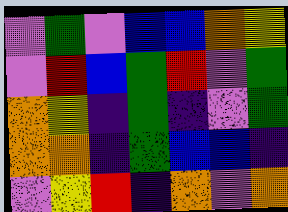[["violet", "green", "violet", "blue", "blue", "orange", "yellow"], ["violet", "red", "blue", "green", "red", "violet", "green"], ["orange", "yellow", "indigo", "green", "indigo", "violet", "green"], ["orange", "orange", "indigo", "green", "blue", "blue", "indigo"], ["violet", "yellow", "red", "indigo", "orange", "violet", "orange"]]